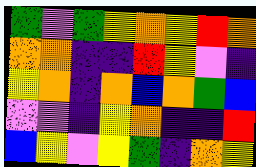[["green", "violet", "green", "yellow", "orange", "yellow", "red", "orange"], ["orange", "orange", "indigo", "indigo", "red", "yellow", "violet", "indigo"], ["yellow", "orange", "indigo", "orange", "blue", "orange", "green", "blue"], ["violet", "violet", "indigo", "yellow", "orange", "indigo", "indigo", "red"], ["blue", "yellow", "violet", "yellow", "green", "indigo", "orange", "yellow"]]